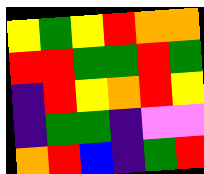[["yellow", "green", "yellow", "red", "orange", "orange"], ["red", "red", "green", "green", "red", "green"], ["indigo", "red", "yellow", "orange", "red", "yellow"], ["indigo", "green", "green", "indigo", "violet", "violet"], ["orange", "red", "blue", "indigo", "green", "red"]]